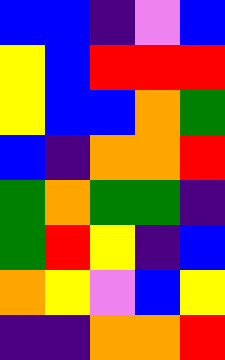[["blue", "blue", "indigo", "violet", "blue"], ["yellow", "blue", "red", "red", "red"], ["yellow", "blue", "blue", "orange", "green"], ["blue", "indigo", "orange", "orange", "red"], ["green", "orange", "green", "green", "indigo"], ["green", "red", "yellow", "indigo", "blue"], ["orange", "yellow", "violet", "blue", "yellow"], ["indigo", "indigo", "orange", "orange", "red"]]